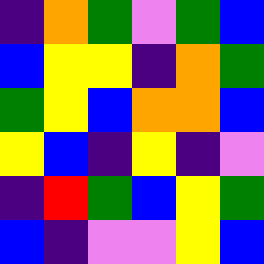[["indigo", "orange", "green", "violet", "green", "blue"], ["blue", "yellow", "yellow", "indigo", "orange", "green"], ["green", "yellow", "blue", "orange", "orange", "blue"], ["yellow", "blue", "indigo", "yellow", "indigo", "violet"], ["indigo", "red", "green", "blue", "yellow", "green"], ["blue", "indigo", "violet", "violet", "yellow", "blue"]]